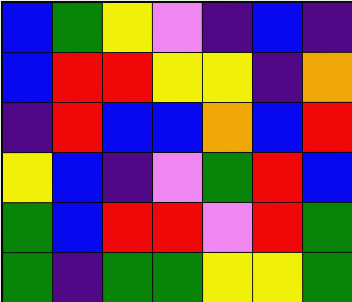[["blue", "green", "yellow", "violet", "indigo", "blue", "indigo"], ["blue", "red", "red", "yellow", "yellow", "indigo", "orange"], ["indigo", "red", "blue", "blue", "orange", "blue", "red"], ["yellow", "blue", "indigo", "violet", "green", "red", "blue"], ["green", "blue", "red", "red", "violet", "red", "green"], ["green", "indigo", "green", "green", "yellow", "yellow", "green"]]